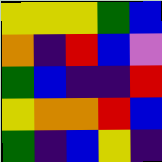[["yellow", "yellow", "yellow", "green", "blue"], ["orange", "indigo", "red", "blue", "violet"], ["green", "blue", "indigo", "indigo", "red"], ["yellow", "orange", "orange", "red", "blue"], ["green", "indigo", "blue", "yellow", "indigo"]]